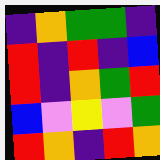[["indigo", "orange", "green", "green", "indigo"], ["red", "indigo", "red", "indigo", "blue"], ["red", "indigo", "orange", "green", "red"], ["blue", "violet", "yellow", "violet", "green"], ["red", "orange", "indigo", "red", "orange"]]